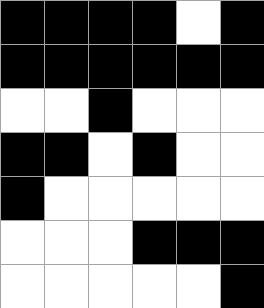[["black", "black", "black", "black", "white", "black"], ["black", "black", "black", "black", "black", "black"], ["white", "white", "black", "white", "white", "white"], ["black", "black", "white", "black", "white", "white"], ["black", "white", "white", "white", "white", "white"], ["white", "white", "white", "black", "black", "black"], ["white", "white", "white", "white", "white", "black"]]